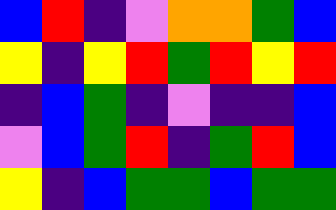[["blue", "red", "indigo", "violet", "orange", "orange", "green", "blue"], ["yellow", "indigo", "yellow", "red", "green", "red", "yellow", "red"], ["indigo", "blue", "green", "indigo", "violet", "indigo", "indigo", "blue"], ["violet", "blue", "green", "red", "indigo", "green", "red", "blue"], ["yellow", "indigo", "blue", "green", "green", "blue", "green", "green"]]